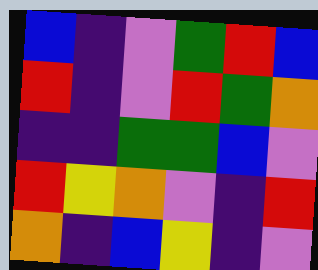[["blue", "indigo", "violet", "green", "red", "blue"], ["red", "indigo", "violet", "red", "green", "orange"], ["indigo", "indigo", "green", "green", "blue", "violet"], ["red", "yellow", "orange", "violet", "indigo", "red"], ["orange", "indigo", "blue", "yellow", "indigo", "violet"]]